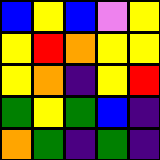[["blue", "yellow", "blue", "violet", "yellow"], ["yellow", "red", "orange", "yellow", "yellow"], ["yellow", "orange", "indigo", "yellow", "red"], ["green", "yellow", "green", "blue", "indigo"], ["orange", "green", "indigo", "green", "indigo"]]